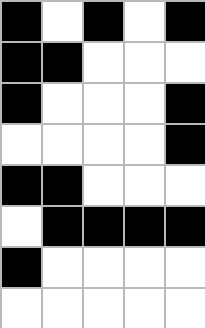[["black", "white", "black", "white", "black"], ["black", "black", "white", "white", "white"], ["black", "white", "white", "white", "black"], ["white", "white", "white", "white", "black"], ["black", "black", "white", "white", "white"], ["white", "black", "black", "black", "black"], ["black", "white", "white", "white", "white"], ["white", "white", "white", "white", "white"]]